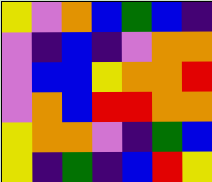[["yellow", "violet", "orange", "blue", "green", "blue", "indigo"], ["violet", "indigo", "blue", "indigo", "violet", "orange", "orange"], ["violet", "blue", "blue", "yellow", "orange", "orange", "red"], ["violet", "orange", "blue", "red", "red", "orange", "orange"], ["yellow", "orange", "orange", "violet", "indigo", "green", "blue"], ["yellow", "indigo", "green", "indigo", "blue", "red", "yellow"]]